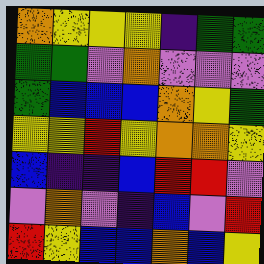[["orange", "yellow", "yellow", "yellow", "indigo", "green", "green"], ["green", "green", "violet", "orange", "violet", "violet", "violet"], ["green", "blue", "blue", "blue", "orange", "yellow", "green"], ["yellow", "yellow", "red", "yellow", "orange", "orange", "yellow"], ["blue", "indigo", "indigo", "blue", "red", "red", "violet"], ["violet", "orange", "violet", "indigo", "blue", "violet", "red"], ["red", "yellow", "blue", "blue", "orange", "blue", "yellow"]]